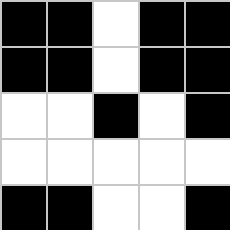[["black", "black", "white", "black", "black"], ["black", "black", "white", "black", "black"], ["white", "white", "black", "white", "black"], ["white", "white", "white", "white", "white"], ["black", "black", "white", "white", "black"]]